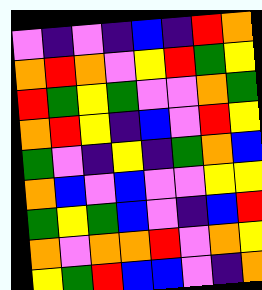[["violet", "indigo", "violet", "indigo", "blue", "indigo", "red", "orange"], ["orange", "red", "orange", "violet", "yellow", "red", "green", "yellow"], ["red", "green", "yellow", "green", "violet", "violet", "orange", "green"], ["orange", "red", "yellow", "indigo", "blue", "violet", "red", "yellow"], ["green", "violet", "indigo", "yellow", "indigo", "green", "orange", "blue"], ["orange", "blue", "violet", "blue", "violet", "violet", "yellow", "yellow"], ["green", "yellow", "green", "blue", "violet", "indigo", "blue", "red"], ["orange", "violet", "orange", "orange", "red", "violet", "orange", "yellow"], ["yellow", "green", "red", "blue", "blue", "violet", "indigo", "orange"]]